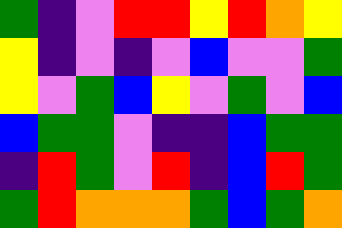[["green", "indigo", "violet", "red", "red", "yellow", "red", "orange", "yellow"], ["yellow", "indigo", "violet", "indigo", "violet", "blue", "violet", "violet", "green"], ["yellow", "violet", "green", "blue", "yellow", "violet", "green", "violet", "blue"], ["blue", "green", "green", "violet", "indigo", "indigo", "blue", "green", "green"], ["indigo", "red", "green", "violet", "red", "indigo", "blue", "red", "green"], ["green", "red", "orange", "orange", "orange", "green", "blue", "green", "orange"]]